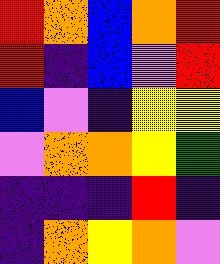[["red", "orange", "blue", "orange", "red"], ["red", "indigo", "blue", "violet", "red"], ["blue", "violet", "indigo", "yellow", "yellow"], ["violet", "orange", "orange", "yellow", "green"], ["indigo", "indigo", "indigo", "red", "indigo"], ["indigo", "orange", "yellow", "orange", "violet"]]